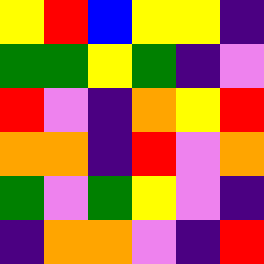[["yellow", "red", "blue", "yellow", "yellow", "indigo"], ["green", "green", "yellow", "green", "indigo", "violet"], ["red", "violet", "indigo", "orange", "yellow", "red"], ["orange", "orange", "indigo", "red", "violet", "orange"], ["green", "violet", "green", "yellow", "violet", "indigo"], ["indigo", "orange", "orange", "violet", "indigo", "red"]]